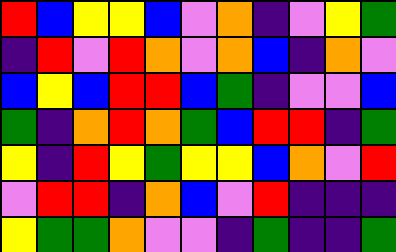[["red", "blue", "yellow", "yellow", "blue", "violet", "orange", "indigo", "violet", "yellow", "green"], ["indigo", "red", "violet", "red", "orange", "violet", "orange", "blue", "indigo", "orange", "violet"], ["blue", "yellow", "blue", "red", "red", "blue", "green", "indigo", "violet", "violet", "blue"], ["green", "indigo", "orange", "red", "orange", "green", "blue", "red", "red", "indigo", "green"], ["yellow", "indigo", "red", "yellow", "green", "yellow", "yellow", "blue", "orange", "violet", "red"], ["violet", "red", "red", "indigo", "orange", "blue", "violet", "red", "indigo", "indigo", "indigo"], ["yellow", "green", "green", "orange", "violet", "violet", "indigo", "green", "indigo", "indigo", "green"]]